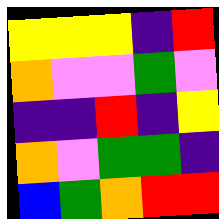[["yellow", "yellow", "yellow", "indigo", "red"], ["orange", "violet", "violet", "green", "violet"], ["indigo", "indigo", "red", "indigo", "yellow"], ["orange", "violet", "green", "green", "indigo"], ["blue", "green", "orange", "red", "red"]]